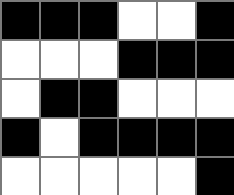[["black", "black", "black", "white", "white", "black"], ["white", "white", "white", "black", "black", "black"], ["white", "black", "black", "white", "white", "white"], ["black", "white", "black", "black", "black", "black"], ["white", "white", "white", "white", "white", "black"]]